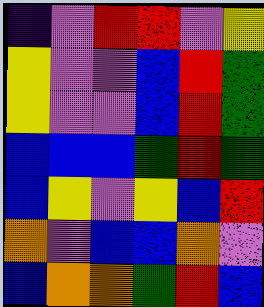[["indigo", "violet", "red", "red", "violet", "yellow"], ["yellow", "violet", "violet", "blue", "red", "green"], ["yellow", "violet", "violet", "blue", "red", "green"], ["blue", "blue", "blue", "green", "red", "green"], ["blue", "yellow", "violet", "yellow", "blue", "red"], ["orange", "violet", "blue", "blue", "orange", "violet"], ["blue", "orange", "orange", "green", "red", "blue"]]